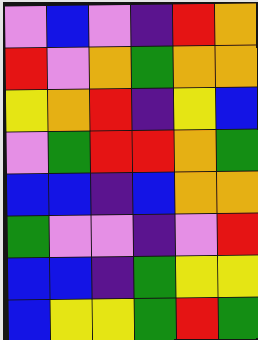[["violet", "blue", "violet", "indigo", "red", "orange"], ["red", "violet", "orange", "green", "orange", "orange"], ["yellow", "orange", "red", "indigo", "yellow", "blue"], ["violet", "green", "red", "red", "orange", "green"], ["blue", "blue", "indigo", "blue", "orange", "orange"], ["green", "violet", "violet", "indigo", "violet", "red"], ["blue", "blue", "indigo", "green", "yellow", "yellow"], ["blue", "yellow", "yellow", "green", "red", "green"]]